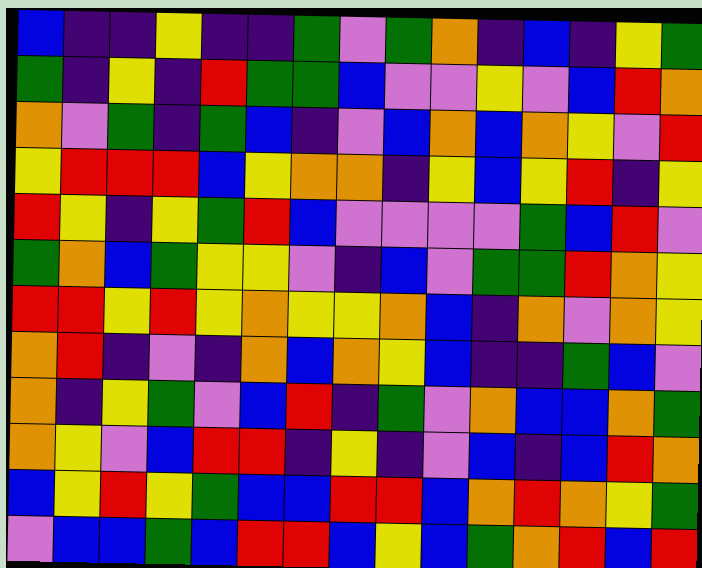[["blue", "indigo", "indigo", "yellow", "indigo", "indigo", "green", "violet", "green", "orange", "indigo", "blue", "indigo", "yellow", "green"], ["green", "indigo", "yellow", "indigo", "red", "green", "green", "blue", "violet", "violet", "yellow", "violet", "blue", "red", "orange"], ["orange", "violet", "green", "indigo", "green", "blue", "indigo", "violet", "blue", "orange", "blue", "orange", "yellow", "violet", "red"], ["yellow", "red", "red", "red", "blue", "yellow", "orange", "orange", "indigo", "yellow", "blue", "yellow", "red", "indigo", "yellow"], ["red", "yellow", "indigo", "yellow", "green", "red", "blue", "violet", "violet", "violet", "violet", "green", "blue", "red", "violet"], ["green", "orange", "blue", "green", "yellow", "yellow", "violet", "indigo", "blue", "violet", "green", "green", "red", "orange", "yellow"], ["red", "red", "yellow", "red", "yellow", "orange", "yellow", "yellow", "orange", "blue", "indigo", "orange", "violet", "orange", "yellow"], ["orange", "red", "indigo", "violet", "indigo", "orange", "blue", "orange", "yellow", "blue", "indigo", "indigo", "green", "blue", "violet"], ["orange", "indigo", "yellow", "green", "violet", "blue", "red", "indigo", "green", "violet", "orange", "blue", "blue", "orange", "green"], ["orange", "yellow", "violet", "blue", "red", "red", "indigo", "yellow", "indigo", "violet", "blue", "indigo", "blue", "red", "orange"], ["blue", "yellow", "red", "yellow", "green", "blue", "blue", "red", "red", "blue", "orange", "red", "orange", "yellow", "green"], ["violet", "blue", "blue", "green", "blue", "red", "red", "blue", "yellow", "blue", "green", "orange", "red", "blue", "red"]]